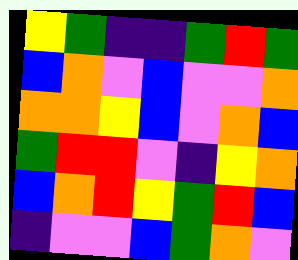[["yellow", "green", "indigo", "indigo", "green", "red", "green"], ["blue", "orange", "violet", "blue", "violet", "violet", "orange"], ["orange", "orange", "yellow", "blue", "violet", "orange", "blue"], ["green", "red", "red", "violet", "indigo", "yellow", "orange"], ["blue", "orange", "red", "yellow", "green", "red", "blue"], ["indigo", "violet", "violet", "blue", "green", "orange", "violet"]]